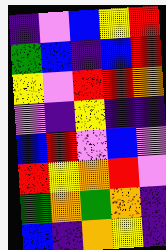[["indigo", "violet", "blue", "yellow", "red"], ["green", "blue", "indigo", "blue", "red"], ["yellow", "violet", "red", "red", "orange"], ["violet", "indigo", "yellow", "indigo", "indigo"], ["blue", "red", "violet", "blue", "violet"], ["red", "yellow", "orange", "red", "violet"], ["green", "orange", "green", "orange", "indigo"], ["blue", "indigo", "orange", "yellow", "indigo"]]